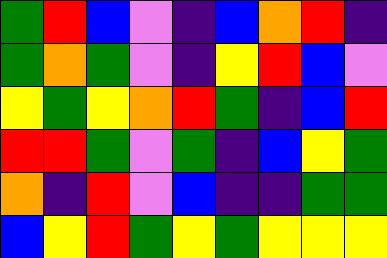[["green", "red", "blue", "violet", "indigo", "blue", "orange", "red", "indigo"], ["green", "orange", "green", "violet", "indigo", "yellow", "red", "blue", "violet"], ["yellow", "green", "yellow", "orange", "red", "green", "indigo", "blue", "red"], ["red", "red", "green", "violet", "green", "indigo", "blue", "yellow", "green"], ["orange", "indigo", "red", "violet", "blue", "indigo", "indigo", "green", "green"], ["blue", "yellow", "red", "green", "yellow", "green", "yellow", "yellow", "yellow"]]